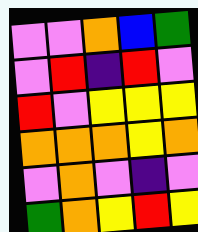[["violet", "violet", "orange", "blue", "green"], ["violet", "red", "indigo", "red", "violet"], ["red", "violet", "yellow", "yellow", "yellow"], ["orange", "orange", "orange", "yellow", "orange"], ["violet", "orange", "violet", "indigo", "violet"], ["green", "orange", "yellow", "red", "yellow"]]